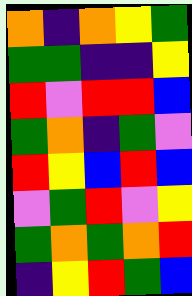[["orange", "indigo", "orange", "yellow", "green"], ["green", "green", "indigo", "indigo", "yellow"], ["red", "violet", "red", "red", "blue"], ["green", "orange", "indigo", "green", "violet"], ["red", "yellow", "blue", "red", "blue"], ["violet", "green", "red", "violet", "yellow"], ["green", "orange", "green", "orange", "red"], ["indigo", "yellow", "red", "green", "blue"]]